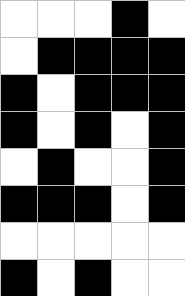[["white", "white", "white", "black", "white"], ["white", "black", "black", "black", "black"], ["black", "white", "black", "black", "black"], ["black", "white", "black", "white", "black"], ["white", "black", "white", "white", "black"], ["black", "black", "black", "white", "black"], ["white", "white", "white", "white", "white"], ["black", "white", "black", "white", "white"]]